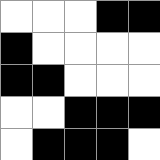[["white", "white", "white", "black", "black"], ["black", "white", "white", "white", "white"], ["black", "black", "white", "white", "white"], ["white", "white", "black", "black", "black"], ["white", "black", "black", "black", "white"]]